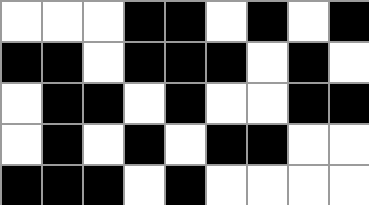[["white", "white", "white", "black", "black", "white", "black", "white", "black"], ["black", "black", "white", "black", "black", "black", "white", "black", "white"], ["white", "black", "black", "white", "black", "white", "white", "black", "black"], ["white", "black", "white", "black", "white", "black", "black", "white", "white"], ["black", "black", "black", "white", "black", "white", "white", "white", "white"]]